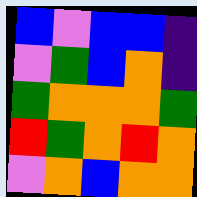[["blue", "violet", "blue", "blue", "indigo"], ["violet", "green", "blue", "orange", "indigo"], ["green", "orange", "orange", "orange", "green"], ["red", "green", "orange", "red", "orange"], ["violet", "orange", "blue", "orange", "orange"]]